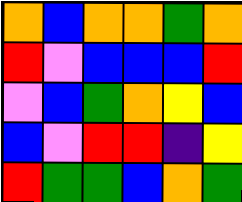[["orange", "blue", "orange", "orange", "green", "orange"], ["red", "violet", "blue", "blue", "blue", "red"], ["violet", "blue", "green", "orange", "yellow", "blue"], ["blue", "violet", "red", "red", "indigo", "yellow"], ["red", "green", "green", "blue", "orange", "green"]]